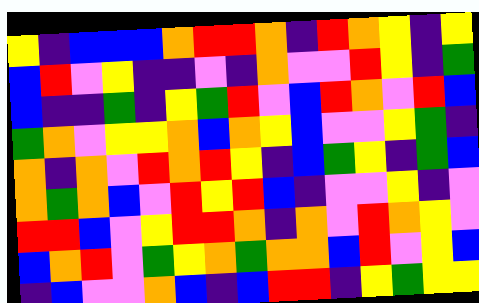[["yellow", "indigo", "blue", "blue", "blue", "orange", "red", "red", "orange", "indigo", "red", "orange", "yellow", "indigo", "yellow"], ["blue", "red", "violet", "yellow", "indigo", "indigo", "violet", "indigo", "orange", "violet", "violet", "red", "yellow", "indigo", "green"], ["blue", "indigo", "indigo", "green", "indigo", "yellow", "green", "red", "violet", "blue", "red", "orange", "violet", "red", "blue"], ["green", "orange", "violet", "yellow", "yellow", "orange", "blue", "orange", "yellow", "blue", "violet", "violet", "yellow", "green", "indigo"], ["orange", "indigo", "orange", "violet", "red", "orange", "red", "yellow", "indigo", "blue", "green", "yellow", "indigo", "green", "blue"], ["orange", "green", "orange", "blue", "violet", "red", "yellow", "red", "blue", "indigo", "violet", "violet", "yellow", "indigo", "violet"], ["red", "red", "blue", "violet", "yellow", "red", "red", "orange", "indigo", "orange", "violet", "red", "orange", "yellow", "violet"], ["blue", "orange", "red", "violet", "green", "yellow", "orange", "green", "orange", "orange", "blue", "red", "violet", "yellow", "blue"], ["indigo", "blue", "violet", "violet", "orange", "blue", "indigo", "blue", "red", "red", "indigo", "yellow", "green", "yellow", "yellow"]]